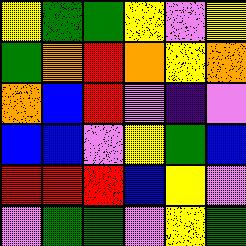[["yellow", "green", "green", "yellow", "violet", "yellow"], ["green", "orange", "red", "orange", "yellow", "orange"], ["orange", "blue", "red", "violet", "indigo", "violet"], ["blue", "blue", "violet", "yellow", "green", "blue"], ["red", "red", "red", "blue", "yellow", "violet"], ["violet", "green", "green", "violet", "yellow", "green"]]